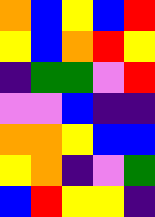[["orange", "blue", "yellow", "blue", "red"], ["yellow", "blue", "orange", "red", "yellow"], ["indigo", "green", "green", "violet", "red"], ["violet", "violet", "blue", "indigo", "indigo"], ["orange", "orange", "yellow", "blue", "blue"], ["yellow", "orange", "indigo", "violet", "green"], ["blue", "red", "yellow", "yellow", "indigo"]]